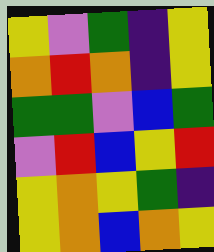[["yellow", "violet", "green", "indigo", "yellow"], ["orange", "red", "orange", "indigo", "yellow"], ["green", "green", "violet", "blue", "green"], ["violet", "red", "blue", "yellow", "red"], ["yellow", "orange", "yellow", "green", "indigo"], ["yellow", "orange", "blue", "orange", "yellow"]]